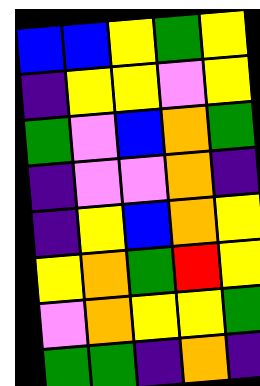[["blue", "blue", "yellow", "green", "yellow"], ["indigo", "yellow", "yellow", "violet", "yellow"], ["green", "violet", "blue", "orange", "green"], ["indigo", "violet", "violet", "orange", "indigo"], ["indigo", "yellow", "blue", "orange", "yellow"], ["yellow", "orange", "green", "red", "yellow"], ["violet", "orange", "yellow", "yellow", "green"], ["green", "green", "indigo", "orange", "indigo"]]